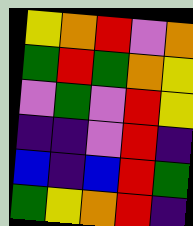[["yellow", "orange", "red", "violet", "orange"], ["green", "red", "green", "orange", "yellow"], ["violet", "green", "violet", "red", "yellow"], ["indigo", "indigo", "violet", "red", "indigo"], ["blue", "indigo", "blue", "red", "green"], ["green", "yellow", "orange", "red", "indigo"]]